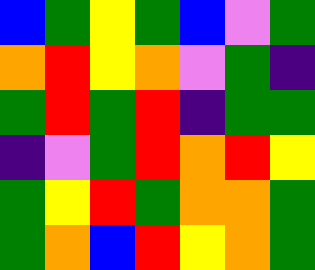[["blue", "green", "yellow", "green", "blue", "violet", "green"], ["orange", "red", "yellow", "orange", "violet", "green", "indigo"], ["green", "red", "green", "red", "indigo", "green", "green"], ["indigo", "violet", "green", "red", "orange", "red", "yellow"], ["green", "yellow", "red", "green", "orange", "orange", "green"], ["green", "orange", "blue", "red", "yellow", "orange", "green"]]